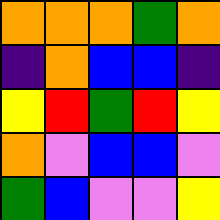[["orange", "orange", "orange", "green", "orange"], ["indigo", "orange", "blue", "blue", "indigo"], ["yellow", "red", "green", "red", "yellow"], ["orange", "violet", "blue", "blue", "violet"], ["green", "blue", "violet", "violet", "yellow"]]